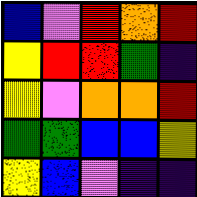[["blue", "violet", "red", "orange", "red"], ["yellow", "red", "red", "green", "indigo"], ["yellow", "violet", "orange", "orange", "red"], ["green", "green", "blue", "blue", "yellow"], ["yellow", "blue", "violet", "indigo", "indigo"]]